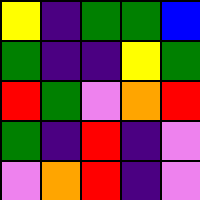[["yellow", "indigo", "green", "green", "blue"], ["green", "indigo", "indigo", "yellow", "green"], ["red", "green", "violet", "orange", "red"], ["green", "indigo", "red", "indigo", "violet"], ["violet", "orange", "red", "indigo", "violet"]]